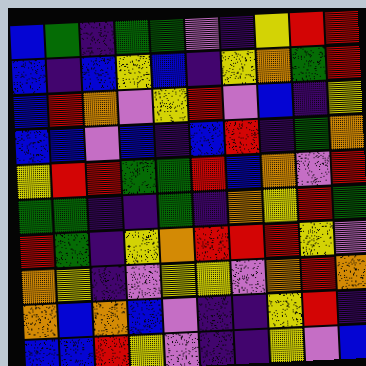[["blue", "green", "indigo", "green", "green", "violet", "indigo", "yellow", "red", "red"], ["blue", "indigo", "blue", "yellow", "blue", "indigo", "yellow", "orange", "green", "red"], ["blue", "red", "orange", "violet", "yellow", "red", "violet", "blue", "indigo", "yellow"], ["blue", "blue", "violet", "blue", "indigo", "blue", "red", "indigo", "green", "orange"], ["yellow", "red", "red", "green", "green", "red", "blue", "orange", "violet", "red"], ["green", "green", "indigo", "indigo", "green", "indigo", "orange", "yellow", "red", "green"], ["red", "green", "indigo", "yellow", "orange", "red", "red", "red", "yellow", "violet"], ["orange", "yellow", "indigo", "violet", "yellow", "yellow", "violet", "orange", "red", "orange"], ["orange", "blue", "orange", "blue", "violet", "indigo", "indigo", "yellow", "red", "indigo"], ["blue", "blue", "red", "yellow", "violet", "indigo", "indigo", "yellow", "violet", "blue"]]